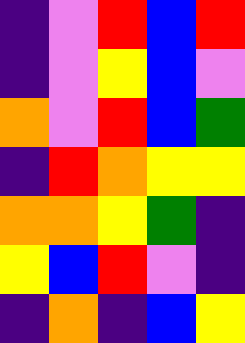[["indigo", "violet", "red", "blue", "red"], ["indigo", "violet", "yellow", "blue", "violet"], ["orange", "violet", "red", "blue", "green"], ["indigo", "red", "orange", "yellow", "yellow"], ["orange", "orange", "yellow", "green", "indigo"], ["yellow", "blue", "red", "violet", "indigo"], ["indigo", "orange", "indigo", "blue", "yellow"]]